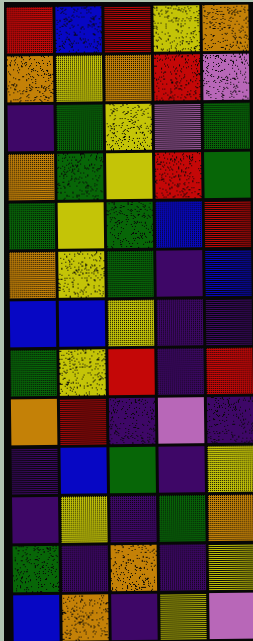[["red", "blue", "red", "yellow", "orange"], ["orange", "yellow", "orange", "red", "violet"], ["indigo", "green", "yellow", "violet", "green"], ["orange", "green", "yellow", "red", "green"], ["green", "yellow", "green", "blue", "red"], ["orange", "yellow", "green", "indigo", "blue"], ["blue", "blue", "yellow", "indigo", "indigo"], ["green", "yellow", "red", "indigo", "red"], ["orange", "red", "indigo", "violet", "indigo"], ["indigo", "blue", "green", "indigo", "yellow"], ["indigo", "yellow", "indigo", "green", "orange"], ["green", "indigo", "orange", "indigo", "yellow"], ["blue", "orange", "indigo", "yellow", "violet"]]